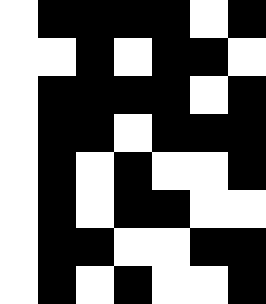[["white", "black", "black", "black", "black", "white", "black"], ["white", "white", "black", "white", "black", "black", "white"], ["white", "black", "black", "black", "black", "white", "black"], ["white", "black", "black", "white", "black", "black", "black"], ["white", "black", "white", "black", "white", "white", "black"], ["white", "black", "white", "black", "black", "white", "white"], ["white", "black", "black", "white", "white", "black", "black"], ["white", "black", "white", "black", "white", "white", "black"]]